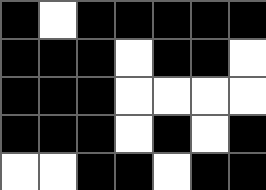[["black", "white", "black", "black", "black", "black", "black"], ["black", "black", "black", "white", "black", "black", "white"], ["black", "black", "black", "white", "white", "white", "white"], ["black", "black", "black", "white", "black", "white", "black"], ["white", "white", "black", "black", "white", "black", "black"]]